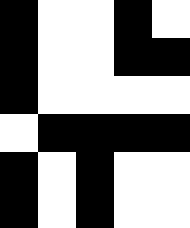[["black", "white", "white", "black", "white"], ["black", "white", "white", "black", "black"], ["black", "white", "white", "white", "white"], ["white", "black", "black", "black", "black"], ["black", "white", "black", "white", "white"], ["black", "white", "black", "white", "white"]]